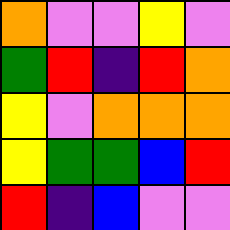[["orange", "violet", "violet", "yellow", "violet"], ["green", "red", "indigo", "red", "orange"], ["yellow", "violet", "orange", "orange", "orange"], ["yellow", "green", "green", "blue", "red"], ["red", "indigo", "blue", "violet", "violet"]]